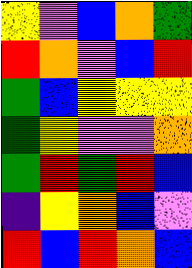[["yellow", "violet", "blue", "orange", "green"], ["red", "orange", "violet", "blue", "red"], ["green", "blue", "yellow", "yellow", "yellow"], ["green", "yellow", "violet", "violet", "orange"], ["green", "red", "green", "red", "blue"], ["indigo", "yellow", "orange", "blue", "violet"], ["red", "blue", "red", "orange", "blue"]]